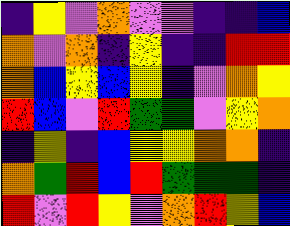[["indigo", "yellow", "violet", "orange", "violet", "violet", "indigo", "indigo", "blue"], ["orange", "violet", "orange", "indigo", "yellow", "indigo", "indigo", "red", "red"], ["orange", "blue", "yellow", "blue", "yellow", "indigo", "violet", "orange", "yellow"], ["red", "blue", "violet", "red", "green", "green", "violet", "yellow", "orange"], ["indigo", "yellow", "indigo", "blue", "yellow", "yellow", "orange", "orange", "indigo"], ["orange", "green", "red", "blue", "red", "green", "green", "green", "indigo"], ["red", "violet", "red", "yellow", "violet", "orange", "red", "yellow", "blue"]]